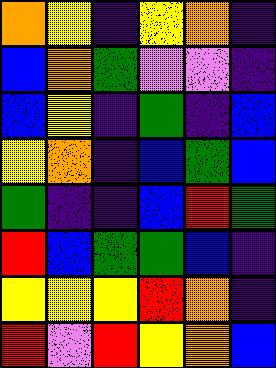[["orange", "yellow", "indigo", "yellow", "orange", "indigo"], ["blue", "orange", "green", "violet", "violet", "indigo"], ["blue", "yellow", "indigo", "green", "indigo", "blue"], ["yellow", "orange", "indigo", "blue", "green", "blue"], ["green", "indigo", "indigo", "blue", "red", "green"], ["red", "blue", "green", "green", "blue", "indigo"], ["yellow", "yellow", "yellow", "red", "orange", "indigo"], ["red", "violet", "red", "yellow", "orange", "blue"]]